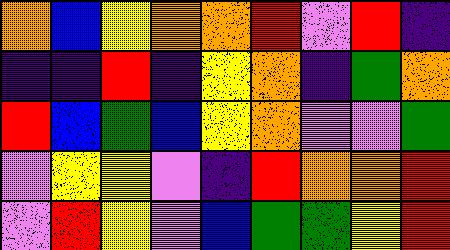[["orange", "blue", "yellow", "orange", "orange", "red", "violet", "red", "indigo"], ["indigo", "indigo", "red", "indigo", "yellow", "orange", "indigo", "green", "orange"], ["red", "blue", "green", "blue", "yellow", "orange", "violet", "violet", "green"], ["violet", "yellow", "yellow", "violet", "indigo", "red", "orange", "orange", "red"], ["violet", "red", "yellow", "violet", "blue", "green", "green", "yellow", "red"]]